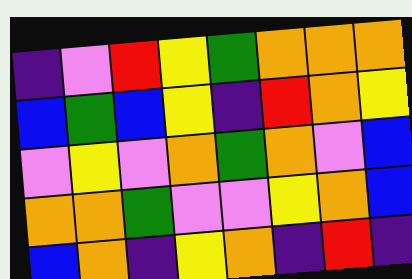[["indigo", "violet", "red", "yellow", "green", "orange", "orange", "orange"], ["blue", "green", "blue", "yellow", "indigo", "red", "orange", "yellow"], ["violet", "yellow", "violet", "orange", "green", "orange", "violet", "blue"], ["orange", "orange", "green", "violet", "violet", "yellow", "orange", "blue"], ["blue", "orange", "indigo", "yellow", "orange", "indigo", "red", "indigo"]]